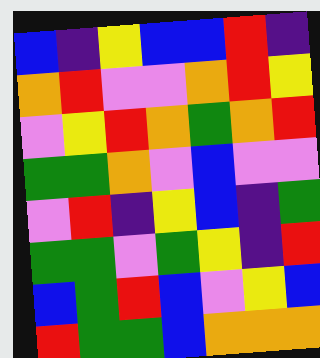[["blue", "indigo", "yellow", "blue", "blue", "red", "indigo"], ["orange", "red", "violet", "violet", "orange", "red", "yellow"], ["violet", "yellow", "red", "orange", "green", "orange", "red"], ["green", "green", "orange", "violet", "blue", "violet", "violet"], ["violet", "red", "indigo", "yellow", "blue", "indigo", "green"], ["green", "green", "violet", "green", "yellow", "indigo", "red"], ["blue", "green", "red", "blue", "violet", "yellow", "blue"], ["red", "green", "green", "blue", "orange", "orange", "orange"]]